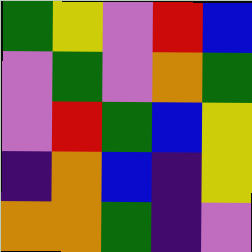[["green", "yellow", "violet", "red", "blue"], ["violet", "green", "violet", "orange", "green"], ["violet", "red", "green", "blue", "yellow"], ["indigo", "orange", "blue", "indigo", "yellow"], ["orange", "orange", "green", "indigo", "violet"]]